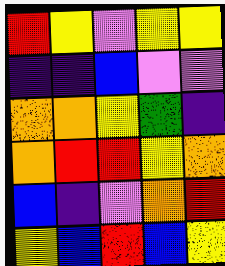[["red", "yellow", "violet", "yellow", "yellow"], ["indigo", "indigo", "blue", "violet", "violet"], ["orange", "orange", "yellow", "green", "indigo"], ["orange", "red", "red", "yellow", "orange"], ["blue", "indigo", "violet", "orange", "red"], ["yellow", "blue", "red", "blue", "yellow"]]